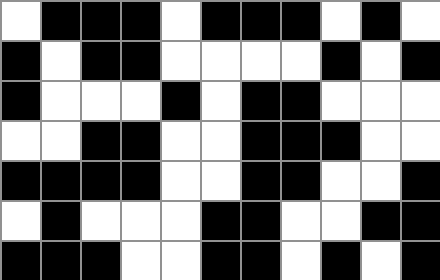[["white", "black", "black", "black", "white", "black", "black", "black", "white", "black", "white"], ["black", "white", "black", "black", "white", "white", "white", "white", "black", "white", "black"], ["black", "white", "white", "white", "black", "white", "black", "black", "white", "white", "white"], ["white", "white", "black", "black", "white", "white", "black", "black", "black", "white", "white"], ["black", "black", "black", "black", "white", "white", "black", "black", "white", "white", "black"], ["white", "black", "white", "white", "white", "black", "black", "white", "white", "black", "black"], ["black", "black", "black", "white", "white", "black", "black", "white", "black", "white", "black"]]